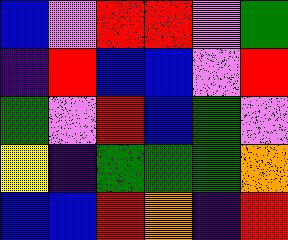[["blue", "violet", "red", "red", "violet", "green"], ["indigo", "red", "blue", "blue", "violet", "red"], ["green", "violet", "red", "blue", "green", "violet"], ["yellow", "indigo", "green", "green", "green", "orange"], ["blue", "blue", "red", "orange", "indigo", "red"]]